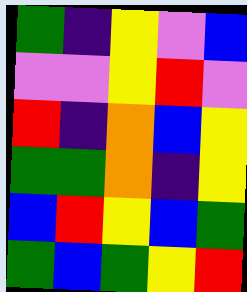[["green", "indigo", "yellow", "violet", "blue"], ["violet", "violet", "yellow", "red", "violet"], ["red", "indigo", "orange", "blue", "yellow"], ["green", "green", "orange", "indigo", "yellow"], ["blue", "red", "yellow", "blue", "green"], ["green", "blue", "green", "yellow", "red"]]